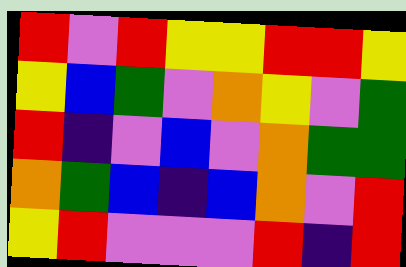[["red", "violet", "red", "yellow", "yellow", "red", "red", "yellow"], ["yellow", "blue", "green", "violet", "orange", "yellow", "violet", "green"], ["red", "indigo", "violet", "blue", "violet", "orange", "green", "green"], ["orange", "green", "blue", "indigo", "blue", "orange", "violet", "red"], ["yellow", "red", "violet", "violet", "violet", "red", "indigo", "red"]]